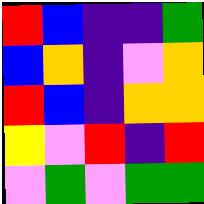[["red", "blue", "indigo", "indigo", "green"], ["blue", "orange", "indigo", "violet", "orange"], ["red", "blue", "indigo", "orange", "orange"], ["yellow", "violet", "red", "indigo", "red"], ["violet", "green", "violet", "green", "green"]]